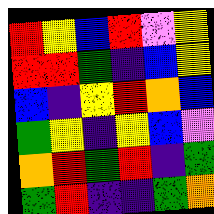[["red", "yellow", "blue", "red", "violet", "yellow"], ["red", "red", "green", "indigo", "blue", "yellow"], ["blue", "indigo", "yellow", "red", "orange", "blue"], ["green", "yellow", "indigo", "yellow", "blue", "violet"], ["orange", "red", "green", "red", "indigo", "green"], ["green", "red", "indigo", "indigo", "green", "orange"]]